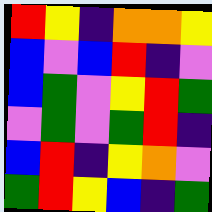[["red", "yellow", "indigo", "orange", "orange", "yellow"], ["blue", "violet", "blue", "red", "indigo", "violet"], ["blue", "green", "violet", "yellow", "red", "green"], ["violet", "green", "violet", "green", "red", "indigo"], ["blue", "red", "indigo", "yellow", "orange", "violet"], ["green", "red", "yellow", "blue", "indigo", "green"]]